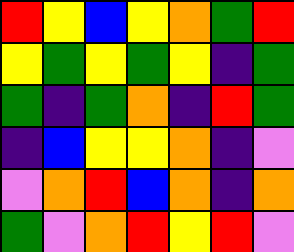[["red", "yellow", "blue", "yellow", "orange", "green", "red"], ["yellow", "green", "yellow", "green", "yellow", "indigo", "green"], ["green", "indigo", "green", "orange", "indigo", "red", "green"], ["indigo", "blue", "yellow", "yellow", "orange", "indigo", "violet"], ["violet", "orange", "red", "blue", "orange", "indigo", "orange"], ["green", "violet", "orange", "red", "yellow", "red", "violet"]]